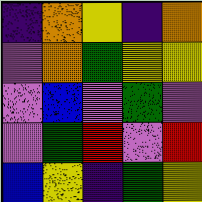[["indigo", "orange", "yellow", "indigo", "orange"], ["violet", "orange", "green", "yellow", "yellow"], ["violet", "blue", "violet", "green", "violet"], ["violet", "green", "red", "violet", "red"], ["blue", "yellow", "indigo", "green", "yellow"]]